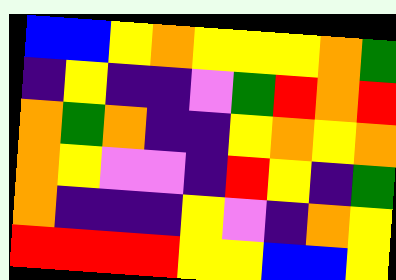[["blue", "blue", "yellow", "orange", "yellow", "yellow", "yellow", "orange", "green"], ["indigo", "yellow", "indigo", "indigo", "violet", "green", "red", "orange", "red"], ["orange", "green", "orange", "indigo", "indigo", "yellow", "orange", "yellow", "orange"], ["orange", "yellow", "violet", "violet", "indigo", "red", "yellow", "indigo", "green"], ["orange", "indigo", "indigo", "indigo", "yellow", "violet", "indigo", "orange", "yellow"], ["red", "red", "red", "red", "yellow", "yellow", "blue", "blue", "yellow"]]